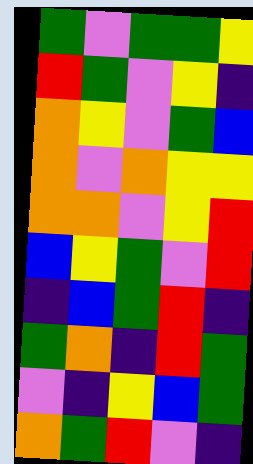[["green", "violet", "green", "green", "yellow"], ["red", "green", "violet", "yellow", "indigo"], ["orange", "yellow", "violet", "green", "blue"], ["orange", "violet", "orange", "yellow", "yellow"], ["orange", "orange", "violet", "yellow", "red"], ["blue", "yellow", "green", "violet", "red"], ["indigo", "blue", "green", "red", "indigo"], ["green", "orange", "indigo", "red", "green"], ["violet", "indigo", "yellow", "blue", "green"], ["orange", "green", "red", "violet", "indigo"]]